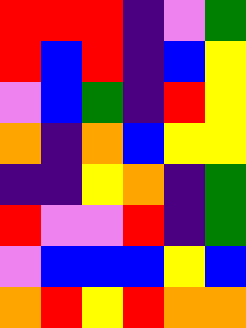[["red", "red", "red", "indigo", "violet", "green"], ["red", "blue", "red", "indigo", "blue", "yellow"], ["violet", "blue", "green", "indigo", "red", "yellow"], ["orange", "indigo", "orange", "blue", "yellow", "yellow"], ["indigo", "indigo", "yellow", "orange", "indigo", "green"], ["red", "violet", "violet", "red", "indigo", "green"], ["violet", "blue", "blue", "blue", "yellow", "blue"], ["orange", "red", "yellow", "red", "orange", "orange"]]